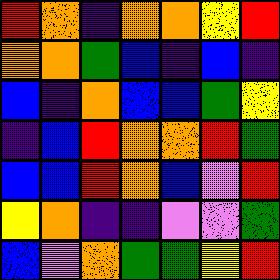[["red", "orange", "indigo", "orange", "orange", "yellow", "red"], ["orange", "orange", "green", "blue", "indigo", "blue", "indigo"], ["blue", "indigo", "orange", "blue", "blue", "green", "yellow"], ["indigo", "blue", "red", "orange", "orange", "red", "green"], ["blue", "blue", "red", "orange", "blue", "violet", "red"], ["yellow", "orange", "indigo", "indigo", "violet", "violet", "green"], ["blue", "violet", "orange", "green", "green", "yellow", "red"]]